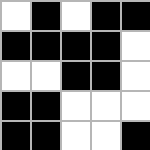[["white", "black", "white", "black", "black"], ["black", "black", "black", "black", "white"], ["white", "white", "black", "black", "white"], ["black", "black", "white", "white", "white"], ["black", "black", "white", "white", "black"]]